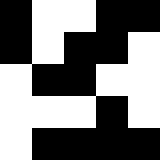[["black", "white", "white", "black", "black"], ["black", "white", "black", "black", "white"], ["white", "black", "black", "white", "white"], ["white", "white", "white", "black", "white"], ["white", "black", "black", "black", "black"]]